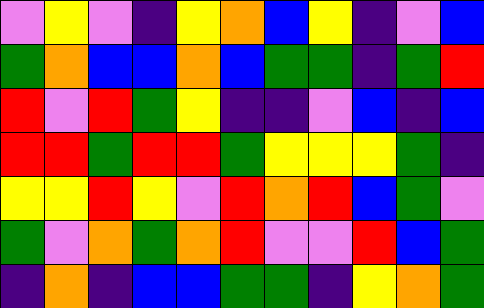[["violet", "yellow", "violet", "indigo", "yellow", "orange", "blue", "yellow", "indigo", "violet", "blue"], ["green", "orange", "blue", "blue", "orange", "blue", "green", "green", "indigo", "green", "red"], ["red", "violet", "red", "green", "yellow", "indigo", "indigo", "violet", "blue", "indigo", "blue"], ["red", "red", "green", "red", "red", "green", "yellow", "yellow", "yellow", "green", "indigo"], ["yellow", "yellow", "red", "yellow", "violet", "red", "orange", "red", "blue", "green", "violet"], ["green", "violet", "orange", "green", "orange", "red", "violet", "violet", "red", "blue", "green"], ["indigo", "orange", "indigo", "blue", "blue", "green", "green", "indigo", "yellow", "orange", "green"]]